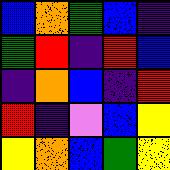[["blue", "orange", "green", "blue", "indigo"], ["green", "red", "indigo", "red", "blue"], ["indigo", "orange", "blue", "indigo", "red"], ["red", "indigo", "violet", "blue", "yellow"], ["yellow", "orange", "blue", "green", "yellow"]]